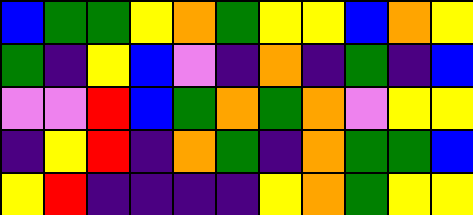[["blue", "green", "green", "yellow", "orange", "green", "yellow", "yellow", "blue", "orange", "yellow"], ["green", "indigo", "yellow", "blue", "violet", "indigo", "orange", "indigo", "green", "indigo", "blue"], ["violet", "violet", "red", "blue", "green", "orange", "green", "orange", "violet", "yellow", "yellow"], ["indigo", "yellow", "red", "indigo", "orange", "green", "indigo", "orange", "green", "green", "blue"], ["yellow", "red", "indigo", "indigo", "indigo", "indigo", "yellow", "orange", "green", "yellow", "yellow"]]